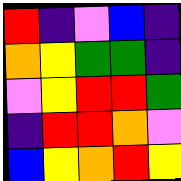[["red", "indigo", "violet", "blue", "indigo"], ["orange", "yellow", "green", "green", "indigo"], ["violet", "yellow", "red", "red", "green"], ["indigo", "red", "red", "orange", "violet"], ["blue", "yellow", "orange", "red", "yellow"]]